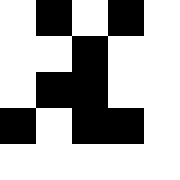[["white", "black", "white", "black", "white"], ["white", "white", "black", "white", "white"], ["white", "black", "black", "white", "white"], ["black", "white", "black", "black", "white"], ["white", "white", "white", "white", "white"]]